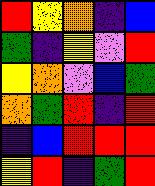[["red", "yellow", "orange", "indigo", "blue"], ["green", "indigo", "yellow", "violet", "red"], ["yellow", "orange", "violet", "blue", "green"], ["orange", "green", "red", "indigo", "red"], ["indigo", "blue", "red", "red", "red"], ["yellow", "red", "indigo", "green", "red"]]